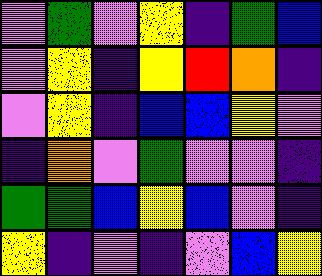[["violet", "green", "violet", "yellow", "indigo", "green", "blue"], ["violet", "yellow", "indigo", "yellow", "red", "orange", "indigo"], ["violet", "yellow", "indigo", "blue", "blue", "yellow", "violet"], ["indigo", "orange", "violet", "green", "violet", "violet", "indigo"], ["green", "green", "blue", "yellow", "blue", "violet", "indigo"], ["yellow", "indigo", "violet", "indigo", "violet", "blue", "yellow"]]